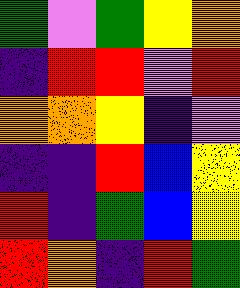[["green", "violet", "green", "yellow", "orange"], ["indigo", "red", "red", "violet", "red"], ["orange", "orange", "yellow", "indigo", "violet"], ["indigo", "indigo", "red", "blue", "yellow"], ["red", "indigo", "green", "blue", "yellow"], ["red", "orange", "indigo", "red", "green"]]